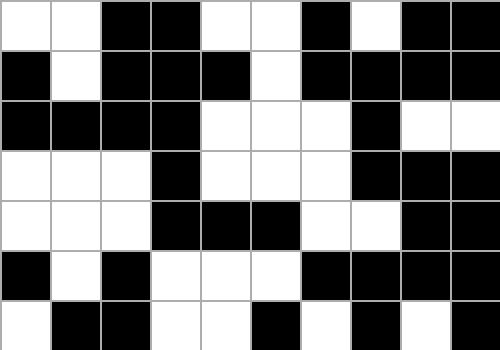[["white", "white", "black", "black", "white", "white", "black", "white", "black", "black"], ["black", "white", "black", "black", "black", "white", "black", "black", "black", "black"], ["black", "black", "black", "black", "white", "white", "white", "black", "white", "white"], ["white", "white", "white", "black", "white", "white", "white", "black", "black", "black"], ["white", "white", "white", "black", "black", "black", "white", "white", "black", "black"], ["black", "white", "black", "white", "white", "white", "black", "black", "black", "black"], ["white", "black", "black", "white", "white", "black", "white", "black", "white", "black"]]